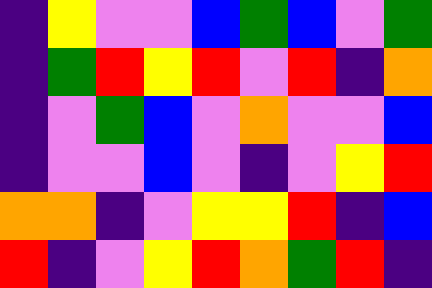[["indigo", "yellow", "violet", "violet", "blue", "green", "blue", "violet", "green"], ["indigo", "green", "red", "yellow", "red", "violet", "red", "indigo", "orange"], ["indigo", "violet", "green", "blue", "violet", "orange", "violet", "violet", "blue"], ["indigo", "violet", "violet", "blue", "violet", "indigo", "violet", "yellow", "red"], ["orange", "orange", "indigo", "violet", "yellow", "yellow", "red", "indigo", "blue"], ["red", "indigo", "violet", "yellow", "red", "orange", "green", "red", "indigo"]]